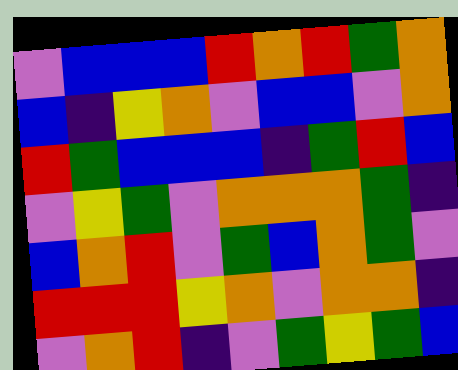[["violet", "blue", "blue", "blue", "red", "orange", "red", "green", "orange"], ["blue", "indigo", "yellow", "orange", "violet", "blue", "blue", "violet", "orange"], ["red", "green", "blue", "blue", "blue", "indigo", "green", "red", "blue"], ["violet", "yellow", "green", "violet", "orange", "orange", "orange", "green", "indigo"], ["blue", "orange", "red", "violet", "green", "blue", "orange", "green", "violet"], ["red", "red", "red", "yellow", "orange", "violet", "orange", "orange", "indigo"], ["violet", "orange", "red", "indigo", "violet", "green", "yellow", "green", "blue"]]